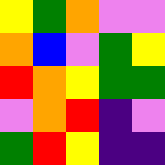[["yellow", "green", "orange", "violet", "violet"], ["orange", "blue", "violet", "green", "yellow"], ["red", "orange", "yellow", "green", "green"], ["violet", "orange", "red", "indigo", "violet"], ["green", "red", "yellow", "indigo", "indigo"]]